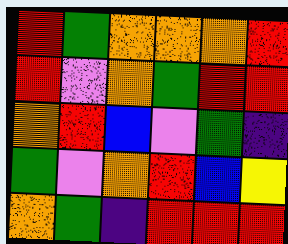[["red", "green", "orange", "orange", "orange", "red"], ["red", "violet", "orange", "green", "red", "red"], ["orange", "red", "blue", "violet", "green", "indigo"], ["green", "violet", "orange", "red", "blue", "yellow"], ["orange", "green", "indigo", "red", "red", "red"]]